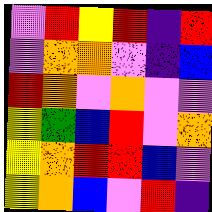[["violet", "red", "yellow", "red", "indigo", "red"], ["violet", "orange", "orange", "violet", "indigo", "blue"], ["red", "orange", "violet", "orange", "violet", "violet"], ["yellow", "green", "blue", "red", "violet", "orange"], ["yellow", "orange", "red", "red", "blue", "violet"], ["yellow", "orange", "blue", "violet", "red", "indigo"]]